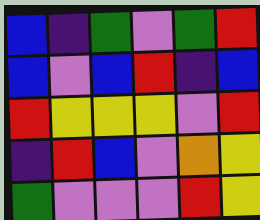[["blue", "indigo", "green", "violet", "green", "red"], ["blue", "violet", "blue", "red", "indigo", "blue"], ["red", "yellow", "yellow", "yellow", "violet", "red"], ["indigo", "red", "blue", "violet", "orange", "yellow"], ["green", "violet", "violet", "violet", "red", "yellow"]]